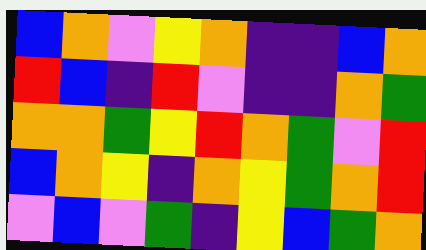[["blue", "orange", "violet", "yellow", "orange", "indigo", "indigo", "blue", "orange"], ["red", "blue", "indigo", "red", "violet", "indigo", "indigo", "orange", "green"], ["orange", "orange", "green", "yellow", "red", "orange", "green", "violet", "red"], ["blue", "orange", "yellow", "indigo", "orange", "yellow", "green", "orange", "red"], ["violet", "blue", "violet", "green", "indigo", "yellow", "blue", "green", "orange"]]